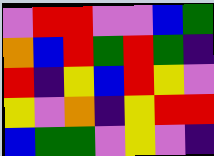[["violet", "red", "red", "violet", "violet", "blue", "green"], ["orange", "blue", "red", "green", "red", "green", "indigo"], ["red", "indigo", "yellow", "blue", "red", "yellow", "violet"], ["yellow", "violet", "orange", "indigo", "yellow", "red", "red"], ["blue", "green", "green", "violet", "yellow", "violet", "indigo"]]